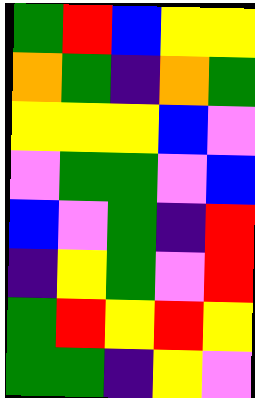[["green", "red", "blue", "yellow", "yellow"], ["orange", "green", "indigo", "orange", "green"], ["yellow", "yellow", "yellow", "blue", "violet"], ["violet", "green", "green", "violet", "blue"], ["blue", "violet", "green", "indigo", "red"], ["indigo", "yellow", "green", "violet", "red"], ["green", "red", "yellow", "red", "yellow"], ["green", "green", "indigo", "yellow", "violet"]]